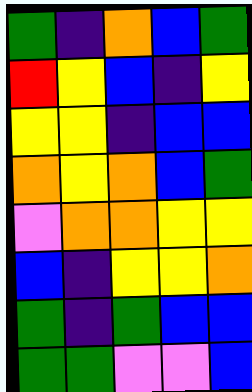[["green", "indigo", "orange", "blue", "green"], ["red", "yellow", "blue", "indigo", "yellow"], ["yellow", "yellow", "indigo", "blue", "blue"], ["orange", "yellow", "orange", "blue", "green"], ["violet", "orange", "orange", "yellow", "yellow"], ["blue", "indigo", "yellow", "yellow", "orange"], ["green", "indigo", "green", "blue", "blue"], ["green", "green", "violet", "violet", "blue"]]